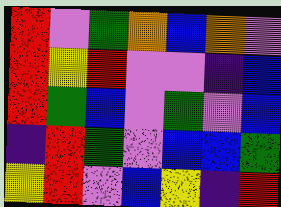[["red", "violet", "green", "orange", "blue", "orange", "violet"], ["red", "yellow", "red", "violet", "violet", "indigo", "blue"], ["red", "green", "blue", "violet", "green", "violet", "blue"], ["indigo", "red", "green", "violet", "blue", "blue", "green"], ["yellow", "red", "violet", "blue", "yellow", "indigo", "red"]]